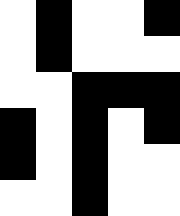[["white", "black", "white", "white", "black"], ["white", "black", "white", "white", "white"], ["white", "white", "black", "black", "black"], ["black", "white", "black", "white", "black"], ["black", "white", "black", "white", "white"], ["white", "white", "black", "white", "white"]]